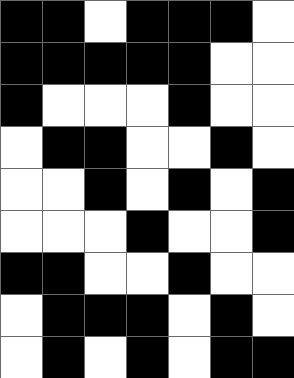[["black", "black", "white", "black", "black", "black", "white"], ["black", "black", "black", "black", "black", "white", "white"], ["black", "white", "white", "white", "black", "white", "white"], ["white", "black", "black", "white", "white", "black", "white"], ["white", "white", "black", "white", "black", "white", "black"], ["white", "white", "white", "black", "white", "white", "black"], ["black", "black", "white", "white", "black", "white", "white"], ["white", "black", "black", "black", "white", "black", "white"], ["white", "black", "white", "black", "white", "black", "black"]]